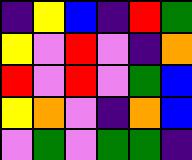[["indigo", "yellow", "blue", "indigo", "red", "green"], ["yellow", "violet", "red", "violet", "indigo", "orange"], ["red", "violet", "red", "violet", "green", "blue"], ["yellow", "orange", "violet", "indigo", "orange", "blue"], ["violet", "green", "violet", "green", "green", "indigo"]]